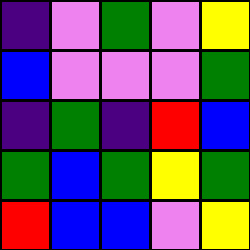[["indigo", "violet", "green", "violet", "yellow"], ["blue", "violet", "violet", "violet", "green"], ["indigo", "green", "indigo", "red", "blue"], ["green", "blue", "green", "yellow", "green"], ["red", "blue", "blue", "violet", "yellow"]]